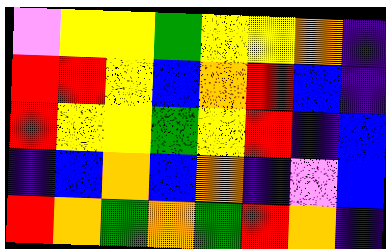[["violet", "yellow", "yellow", "green", "yellow", "yellow", "orange", "indigo"], ["red", "red", "yellow", "blue", "orange", "red", "blue", "indigo"], ["red", "yellow", "yellow", "green", "yellow", "red", "indigo", "blue"], ["indigo", "blue", "orange", "blue", "orange", "indigo", "violet", "blue"], ["red", "orange", "green", "orange", "green", "red", "orange", "indigo"]]